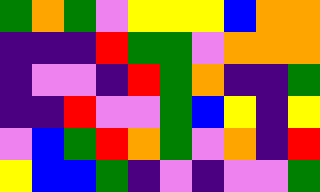[["green", "orange", "green", "violet", "yellow", "yellow", "yellow", "blue", "orange", "orange"], ["indigo", "indigo", "indigo", "red", "green", "green", "violet", "orange", "orange", "orange"], ["indigo", "violet", "violet", "indigo", "red", "green", "orange", "indigo", "indigo", "green"], ["indigo", "indigo", "red", "violet", "violet", "green", "blue", "yellow", "indigo", "yellow"], ["violet", "blue", "green", "red", "orange", "green", "violet", "orange", "indigo", "red"], ["yellow", "blue", "blue", "green", "indigo", "violet", "indigo", "violet", "violet", "green"]]